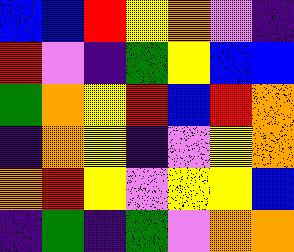[["blue", "blue", "red", "yellow", "orange", "violet", "indigo"], ["red", "violet", "indigo", "green", "yellow", "blue", "blue"], ["green", "orange", "yellow", "red", "blue", "red", "orange"], ["indigo", "orange", "yellow", "indigo", "violet", "yellow", "orange"], ["orange", "red", "yellow", "violet", "yellow", "yellow", "blue"], ["indigo", "green", "indigo", "green", "violet", "orange", "orange"]]